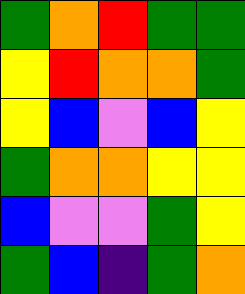[["green", "orange", "red", "green", "green"], ["yellow", "red", "orange", "orange", "green"], ["yellow", "blue", "violet", "blue", "yellow"], ["green", "orange", "orange", "yellow", "yellow"], ["blue", "violet", "violet", "green", "yellow"], ["green", "blue", "indigo", "green", "orange"]]